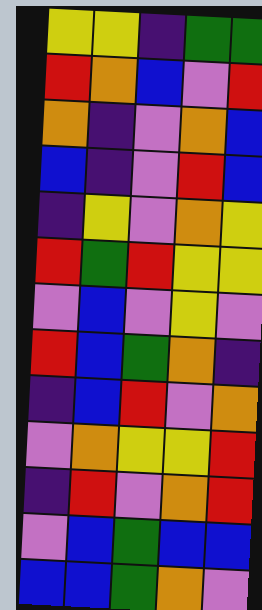[["yellow", "yellow", "indigo", "green", "green"], ["red", "orange", "blue", "violet", "red"], ["orange", "indigo", "violet", "orange", "blue"], ["blue", "indigo", "violet", "red", "blue"], ["indigo", "yellow", "violet", "orange", "yellow"], ["red", "green", "red", "yellow", "yellow"], ["violet", "blue", "violet", "yellow", "violet"], ["red", "blue", "green", "orange", "indigo"], ["indigo", "blue", "red", "violet", "orange"], ["violet", "orange", "yellow", "yellow", "red"], ["indigo", "red", "violet", "orange", "red"], ["violet", "blue", "green", "blue", "blue"], ["blue", "blue", "green", "orange", "violet"]]